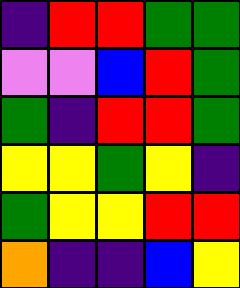[["indigo", "red", "red", "green", "green"], ["violet", "violet", "blue", "red", "green"], ["green", "indigo", "red", "red", "green"], ["yellow", "yellow", "green", "yellow", "indigo"], ["green", "yellow", "yellow", "red", "red"], ["orange", "indigo", "indigo", "blue", "yellow"]]